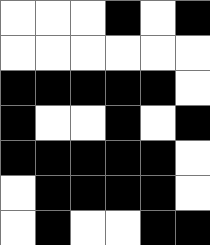[["white", "white", "white", "black", "white", "black"], ["white", "white", "white", "white", "white", "white"], ["black", "black", "black", "black", "black", "white"], ["black", "white", "white", "black", "white", "black"], ["black", "black", "black", "black", "black", "white"], ["white", "black", "black", "black", "black", "white"], ["white", "black", "white", "white", "black", "black"]]